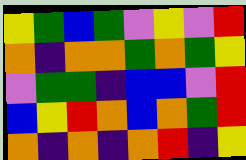[["yellow", "green", "blue", "green", "violet", "yellow", "violet", "red"], ["orange", "indigo", "orange", "orange", "green", "orange", "green", "yellow"], ["violet", "green", "green", "indigo", "blue", "blue", "violet", "red"], ["blue", "yellow", "red", "orange", "blue", "orange", "green", "red"], ["orange", "indigo", "orange", "indigo", "orange", "red", "indigo", "yellow"]]